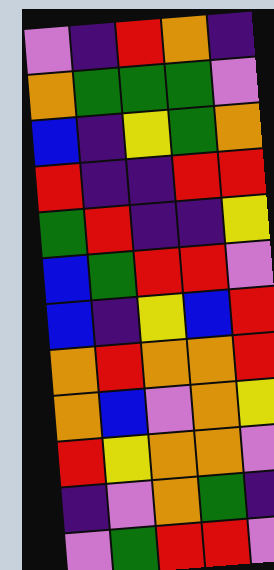[["violet", "indigo", "red", "orange", "indigo"], ["orange", "green", "green", "green", "violet"], ["blue", "indigo", "yellow", "green", "orange"], ["red", "indigo", "indigo", "red", "red"], ["green", "red", "indigo", "indigo", "yellow"], ["blue", "green", "red", "red", "violet"], ["blue", "indigo", "yellow", "blue", "red"], ["orange", "red", "orange", "orange", "red"], ["orange", "blue", "violet", "orange", "yellow"], ["red", "yellow", "orange", "orange", "violet"], ["indigo", "violet", "orange", "green", "indigo"], ["violet", "green", "red", "red", "violet"]]